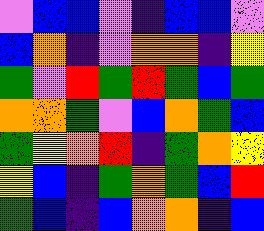[["violet", "blue", "blue", "violet", "indigo", "blue", "blue", "violet"], ["blue", "orange", "indigo", "violet", "orange", "orange", "indigo", "yellow"], ["green", "violet", "red", "green", "red", "green", "blue", "green"], ["orange", "orange", "green", "violet", "blue", "orange", "green", "blue"], ["green", "yellow", "orange", "red", "indigo", "green", "orange", "yellow"], ["yellow", "blue", "indigo", "green", "orange", "green", "blue", "red"], ["green", "blue", "indigo", "blue", "orange", "orange", "indigo", "blue"]]